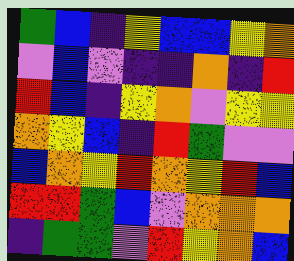[["green", "blue", "indigo", "yellow", "blue", "blue", "yellow", "orange"], ["violet", "blue", "violet", "indigo", "indigo", "orange", "indigo", "red"], ["red", "blue", "indigo", "yellow", "orange", "violet", "yellow", "yellow"], ["orange", "yellow", "blue", "indigo", "red", "green", "violet", "violet"], ["blue", "orange", "yellow", "red", "orange", "yellow", "red", "blue"], ["red", "red", "green", "blue", "violet", "orange", "orange", "orange"], ["indigo", "green", "green", "violet", "red", "yellow", "orange", "blue"]]